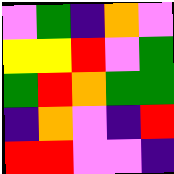[["violet", "green", "indigo", "orange", "violet"], ["yellow", "yellow", "red", "violet", "green"], ["green", "red", "orange", "green", "green"], ["indigo", "orange", "violet", "indigo", "red"], ["red", "red", "violet", "violet", "indigo"]]